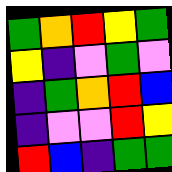[["green", "orange", "red", "yellow", "green"], ["yellow", "indigo", "violet", "green", "violet"], ["indigo", "green", "orange", "red", "blue"], ["indigo", "violet", "violet", "red", "yellow"], ["red", "blue", "indigo", "green", "green"]]